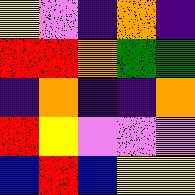[["yellow", "violet", "indigo", "orange", "indigo"], ["red", "red", "orange", "green", "green"], ["indigo", "orange", "indigo", "indigo", "orange"], ["red", "yellow", "violet", "violet", "violet"], ["blue", "red", "blue", "yellow", "yellow"]]